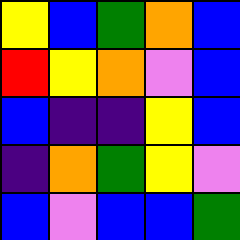[["yellow", "blue", "green", "orange", "blue"], ["red", "yellow", "orange", "violet", "blue"], ["blue", "indigo", "indigo", "yellow", "blue"], ["indigo", "orange", "green", "yellow", "violet"], ["blue", "violet", "blue", "blue", "green"]]